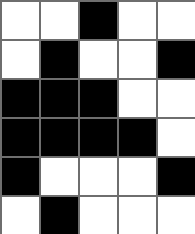[["white", "white", "black", "white", "white"], ["white", "black", "white", "white", "black"], ["black", "black", "black", "white", "white"], ["black", "black", "black", "black", "white"], ["black", "white", "white", "white", "black"], ["white", "black", "white", "white", "white"]]